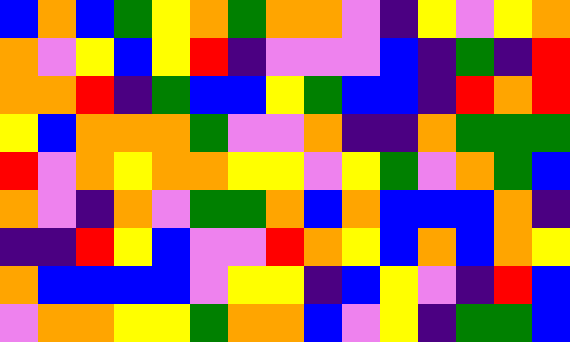[["blue", "orange", "blue", "green", "yellow", "orange", "green", "orange", "orange", "violet", "indigo", "yellow", "violet", "yellow", "orange"], ["orange", "violet", "yellow", "blue", "yellow", "red", "indigo", "violet", "violet", "violet", "blue", "indigo", "green", "indigo", "red"], ["orange", "orange", "red", "indigo", "green", "blue", "blue", "yellow", "green", "blue", "blue", "indigo", "red", "orange", "red"], ["yellow", "blue", "orange", "orange", "orange", "green", "violet", "violet", "orange", "indigo", "indigo", "orange", "green", "green", "green"], ["red", "violet", "orange", "yellow", "orange", "orange", "yellow", "yellow", "violet", "yellow", "green", "violet", "orange", "green", "blue"], ["orange", "violet", "indigo", "orange", "violet", "green", "green", "orange", "blue", "orange", "blue", "blue", "blue", "orange", "indigo"], ["indigo", "indigo", "red", "yellow", "blue", "violet", "violet", "red", "orange", "yellow", "blue", "orange", "blue", "orange", "yellow"], ["orange", "blue", "blue", "blue", "blue", "violet", "yellow", "yellow", "indigo", "blue", "yellow", "violet", "indigo", "red", "blue"], ["violet", "orange", "orange", "yellow", "yellow", "green", "orange", "orange", "blue", "violet", "yellow", "indigo", "green", "green", "blue"]]